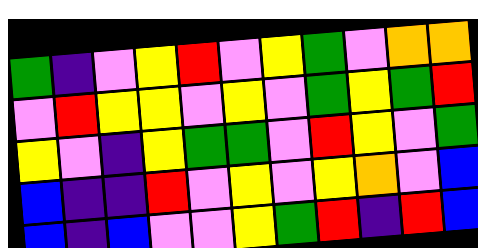[["green", "indigo", "violet", "yellow", "red", "violet", "yellow", "green", "violet", "orange", "orange"], ["violet", "red", "yellow", "yellow", "violet", "yellow", "violet", "green", "yellow", "green", "red"], ["yellow", "violet", "indigo", "yellow", "green", "green", "violet", "red", "yellow", "violet", "green"], ["blue", "indigo", "indigo", "red", "violet", "yellow", "violet", "yellow", "orange", "violet", "blue"], ["blue", "indigo", "blue", "violet", "violet", "yellow", "green", "red", "indigo", "red", "blue"]]